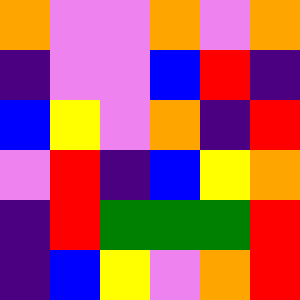[["orange", "violet", "violet", "orange", "violet", "orange"], ["indigo", "violet", "violet", "blue", "red", "indigo"], ["blue", "yellow", "violet", "orange", "indigo", "red"], ["violet", "red", "indigo", "blue", "yellow", "orange"], ["indigo", "red", "green", "green", "green", "red"], ["indigo", "blue", "yellow", "violet", "orange", "red"]]